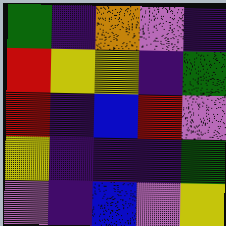[["green", "indigo", "orange", "violet", "indigo"], ["red", "yellow", "yellow", "indigo", "green"], ["red", "indigo", "blue", "red", "violet"], ["yellow", "indigo", "indigo", "indigo", "green"], ["violet", "indigo", "blue", "violet", "yellow"]]